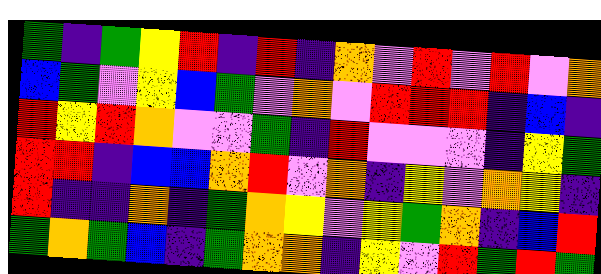[["green", "indigo", "green", "yellow", "red", "indigo", "red", "indigo", "orange", "violet", "red", "violet", "red", "violet", "orange"], ["blue", "green", "violet", "yellow", "blue", "green", "violet", "orange", "violet", "red", "red", "red", "indigo", "blue", "indigo"], ["red", "yellow", "red", "orange", "violet", "violet", "green", "indigo", "red", "violet", "violet", "violet", "indigo", "yellow", "green"], ["red", "red", "indigo", "blue", "blue", "orange", "red", "violet", "orange", "indigo", "yellow", "violet", "orange", "yellow", "indigo"], ["red", "indigo", "indigo", "orange", "indigo", "green", "orange", "yellow", "violet", "yellow", "green", "orange", "indigo", "blue", "red"], ["green", "orange", "green", "blue", "indigo", "green", "orange", "orange", "indigo", "yellow", "violet", "red", "green", "red", "green"]]